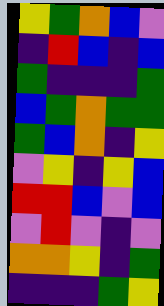[["yellow", "green", "orange", "blue", "violet"], ["indigo", "red", "blue", "indigo", "blue"], ["green", "indigo", "indigo", "indigo", "green"], ["blue", "green", "orange", "green", "green"], ["green", "blue", "orange", "indigo", "yellow"], ["violet", "yellow", "indigo", "yellow", "blue"], ["red", "red", "blue", "violet", "blue"], ["violet", "red", "violet", "indigo", "violet"], ["orange", "orange", "yellow", "indigo", "green"], ["indigo", "indigo", "indigo", "green", "yellow"]]